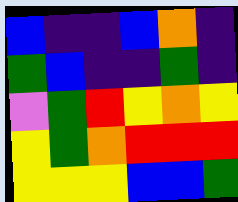[["blue", "indigo", "indigo", "blue", "orange", "indigo"], ["green", "blue", "indigo", "indigo", "green", "indigo"], ["violet", "green", "red", "yellow", "orange", "yellow"], ["yellow", "green", "orange", "red", "red", "red"], ["yellow", "yellow", "yellow", "blue", "blue", "green"]]